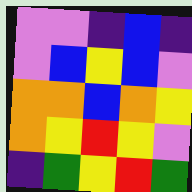[["violet", "violet", "indigo", "blue", "indigo"], ["violet", "blue", "yellow", "blue", "violet"], ["orange", "orange", "blue", "orange", "yellow"], ["orange", "yellow", "red", "yellow", "violet"], ["indigo", "green", "yellow", "red", "green"]]